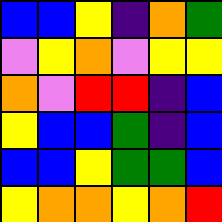[["blue", "blue", "yellow", "indigo", "orange", "green"], ["violet", "yellow", "orange", "violet", "yellow", "yellow"], ["orange", "violet", "red", "red", "indigo", "blue"], ["yellow", "blue", "blue", "green", "indigo", "blue"], ["blue", "blue", "yellow", "green", "green", "blue"], ["yellow", "orange", "orange", "yellow", "orange", "red"]]